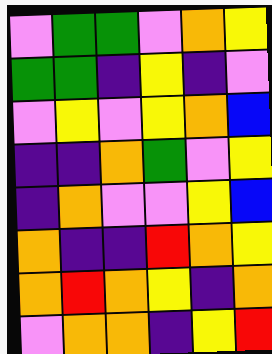[["violet", "green", "green", "violet", "orange", "yellow"], ["green", "green", "indigo", "yellow", "indigo", "violet"], ["violet", "yellow", "violet", "yellow", "orange", "blue"], ["indigo", "indigo", "orange", "green", "violet", "yellow"], ["indigo", "orange", "violet", "violet", "yellow", "blue"], ["orange", "indigo", "indigo", "red", "orange", "yellow"], ["orange", "red", "orange", "yellow", "indigo", "orange"], ["violet", "orange", "orange", "indigo", "yellow", "red"]]